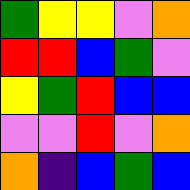[["green", "yellow", "yellow", "violet", "orange"], ["red", "red", "blue", "green", "violet"], ["yellow", "green", "red", "blue", "blue"], ["violet", "violet", "red", "violet", "orange"], ["orange", "indigo", "blue", "green", "blue"]]